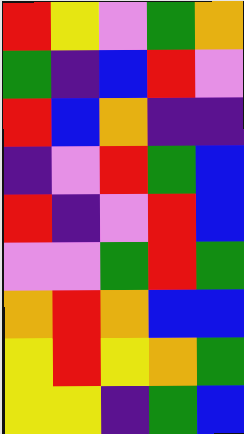[["red", "yellow", "violet", "green", "orange"], ["green", "indigo", "blue", "red", "violet"], ["red", "blue", "orange", "indigo", "indigo"], ["indigo", "violet", "red", "green", "blue"], ["red", "indigo", "violet", "red", "blue"], ["violet", "violet", "green", "red", "green"], ["orange", "red", "orange", "blue", "blue"], ["yellow", "red", "yellow", "orange", "green"], ["yellow", "yellow", "indigo", "green", "blue"]]